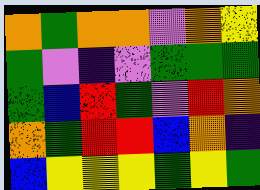[["orange", "green", "orange", "orange", "violet", "orange", "yellow"], ["green", "violet", "indigo", "violet", "green", "green", "green"], ["green", "blue", "red", "green", "violet", "red", "orange"], ["orange", "green", "red", "red", "blue", "orange", "indigo"], ["blue", "yellow", "yellow", "yellow", "green", "yellow", "green"]]